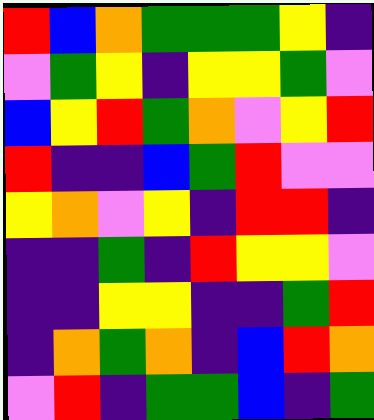[["red", "blue", "orange", "green", "green", "green", "yellow", "indigo"], ["violet", "green", "yellow", "indigo", "yellow", "yellow", "green", "violet"], ["blue", "yellow", "red", "green", "orange", "violet", "yellow", "red"], ["red", "indigo", "indigo", "blue", "green", "red", "violet", "violet"], ["yellow", "orange", "violet", "yellow", "indigo", "red", "red", "indigo"], ["indigo", "indigo", "green", "indigo", "red", "yellow", "yellow", "violet"], ["indigo", "indigo", "yellow", "yellow", "indigo", "indigo", "green", "red"], ["indigo", "orange", "green", "orange", "indigo", "blue", "red", "orange"], ["violet", "red", "indigo", "green", "green", "blue", "indigo", "green"]]